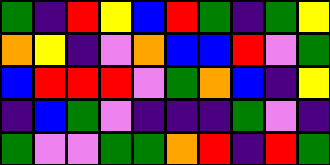[["green", "indigo", "red", "yellow", "blue", "red", "green", "indigo", "green", "yellow"], ["orange", "yellow", "indigo", "violet", "orange", "blue", "blue", "red", "violet", "green"], ["blue", "red", "red", "red", "violet", "green", "orange", "blue", "indigo", "yellow"], ["indigo", "blue", "green", "violet", "indigo", "indigo", "indigo", "green", "violet", "indigo"], ["green", "violet", "violet", "green", "green", "orange", "red", "indigo", "red", "green"]]